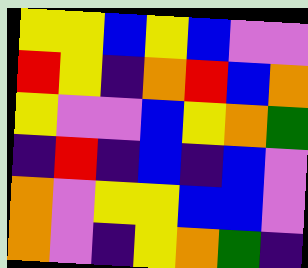[["yellow", "yellow", "blue", "yellow", "blue", "violet", "violet"], ["red", "yellow", "indigo", "orange", "red", "blue", "orange"], ["yellow", "violet", "violet", "blue", "yellow", "orange", "green"], ["indigo", "red", "indigo", "blue", "indigo", "blue", "violet"], ["orange", "violet", "yellow", "yellow", "blue", "blue", "violet"], ["orange", "violet", "indigo", "yellow", "orange", "green", "indigo"]]